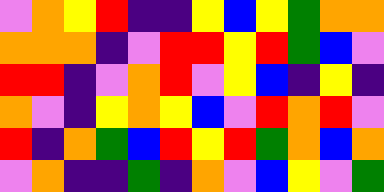[["violet", "orange", "yellow", "red", "indigo", "indigo", "yellow", "blue", "yellow", "green", "orange", "orange"], ["orange", "orange", "orange", "indigo", "violet", "red", "red", "yellow", "red", "green", "blue", "violet"], ["red", "red", "indigo", "violet", "orange", "red", "violet", "yellow", "blue", "indigo", "yellow", "indigo"], ["orange", "violet", "indigo", "yellow", "orange", "yellow", "blue", "violet", "red", "orange", "red", "violet"], ["red", "indigo", "orange", "green", "blue", "red", "yellow", "red", "green", "orange", "blue", "orange"], ["violet", "orange", "indigo", "indigo", "green", "indigo", "orange", "violet", "blue", "yellow", "violet", "green"]]